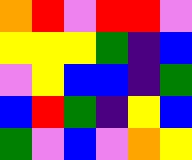[["orange", "red", "violet", "red", "red", "violet"], ["yellow", "yellow", "yellow", "green", "indigo", "blue"], ["violet", "yellow", "blue", "blue", "indigo", "green"], ["blue", "red", "green", "indigo", "yellow", "blue"], ["green", "violet", "blue", "violet", "orange", "yellow"]]